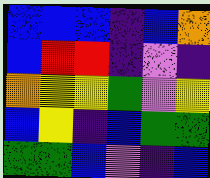[["blue", "blue", "blue", "indigo", "blue", "orange"], ["blue", "red", "red", "indigo", "violet", "indigo"], ["orange", "yellow", "yellow", "green", "violet", "yellow"], ["blue", "yellow", "indigo", "blue", "green", "green"], ["green", "green", "blue", "violet", "indigo", "blue"]]